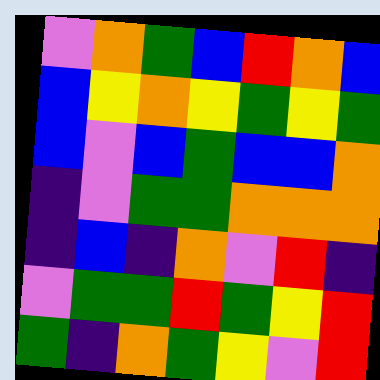[["violet", "orange", "green", "blue", "red", "orange", "blue"], ["blue", "yellow", "orange", "yellow", "green", "yellow", "green"], ["blue", "violet", "blue", "green", "blue", "blue", "orange"], ["indigo", "violet", "green", "green", "orange", "orange", "orange"], ["indigo", "blue", "indigo", "orange", "violet", "red", "indigo"], ["violet", "green", "green", "red", "green", "yellow", "red"], ["green", "indigo", "orange", "green", "yellow", "violet", "red"]]